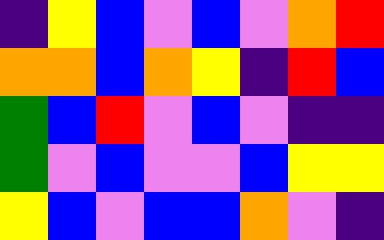[["indigo", "yellow", "blue", "violet", "blue", "violet", "orange", "red"], ["orange", "orange", "blue", "orange", "yellow", "indigo", "red", "blue"], ["green", "blue", "red", "violet", "blue", "violet", "indigo", "indigo"], ["green", "violet", "blue", "violet", "violet", "blue", "yellow", "yellow"], ["yellow", "blue", "violet", "blue", "blue", "orange", "violet", "indigo"]]